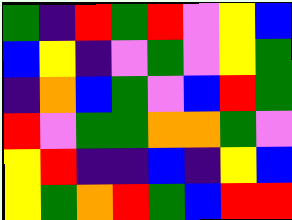[["green", "indigo", "red", "green", "red", "violet", "yellow", "blue"], ["blue", "yellow", "indigo", "violet", "green", "violet", "yellow", "green"], ["indigo", "orange", "blue", "green", "violet", "blue", "red", "green"], ["red", "violet", "green", "green", "orange", "orange", "green", "violet"], ["yellow", "red", "indigo", "indigo", "blue", "indigo", "yellow", "blue"], ["yellow", "green", "orange", "red", "green", "blue", "red", "red"]]